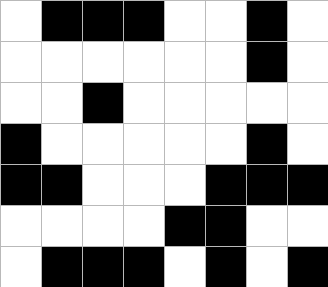[["white", "black", "black", "black", "white", "white", "black", "white"], ["white", "white", "white", "white", "white", "white", "black", "white"], ["white", "white", "black", "white", "white", "white", "white", "white"], ["black", "white", "white", "white", "white", "white", "black", "white"], ["black", "black", "white", "white", "white", "black", "black", "black"], ["white", "white", "white", "white", "black", "black", "white", "white"], ["white", "black", "black", "black", "white", "black", "white", "black"]]